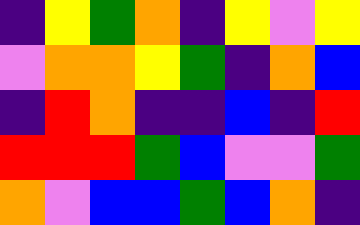[["indigo", "yellow", "green", "orange", "indigo", "yellow", "violet", "yellow"], ["violet", "orange", "orange", "yellow", "green", "indigo", "orange", "blue"], ["indigo", "red", "orange", "indigo", "indigo", "blue", "indigo", "red"], ["red", "red", "red", "green", "blue", "violet", "violet", "green"], ["orange", "violet", "blue", "blue", "green", "blue", "orange", "indigo"]]